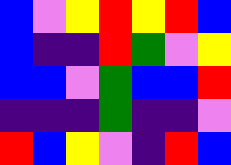[["blue", "violet", "yellow", "red", "yellow", "red", "blue"], ["blue", "indigo", "indigo", "red", "green", "violet", "yellow"], ["blue", "blue", "violet", "green", "blue", "blue", "red"], ["indigo", "indigo", "indigo", "green", "indigo", "indigo", "violet"], ["red", "blue", "yellow", "violet", "indigo", "red", "blue"]]